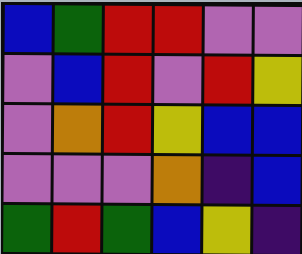[["blue", "green", "red", "red", "violet", "violet"], ["violet", "blue", "red", "violet", "red", "yellow"], ["violet", "orange", "red", "yellow", "blue", "blue"], ["violet", "violet", "violet", "orange", "indigo", "blue"], ["green", "red", "green", "blue", "yellow", "indigo"]]